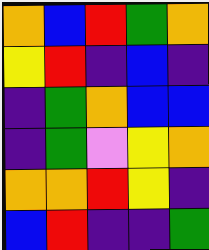[["orange", "blue", "red", "green", "orange"], ["yellow", "red", "indigo", "blue", "indigo"], ["indigo", "green", "orange", "blue", "blue"], ["indigo", "green", "violet", "yellow", "orange"], ["orange", "orange", "red", "yellow", "indigo"], ["blue", "red", "indigo", "indigo", "green"]]